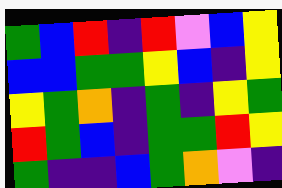[["green", "blue", "red", "indigo", "red", "violet", "blue", "yellow"], ["blue", "blue", "green", "green", "yellow", "blue", "indigo", "yellow"], ["yellow", "green", "orange", "indigo", "green", "indigo", "yellow", "green"], ["red", "green", "blue", "indigo", "green", "green", "red", "yellow"], ["green", "indigo", "indigo", "blue", "green", "orange", "violet", "indigo"]]